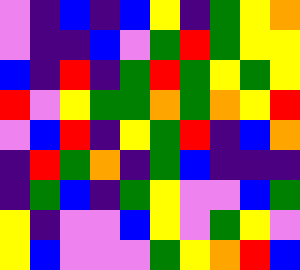[["violet", "indigo", "blue", "indigo", "blue", "yellow", "indigo", "green", "yellow", "orange"], ["violet", "indigo", "indigo", "blue", "violet", "green", "red", "green", "yellow", "yellow"], ["blue", "indigo", "red", "indigo", "green", "red", "green", "yellow", "green", "yellow"], ["red", "violet", "yellow", "green", "green", "orange", "green", "orange", "yellow", "red"], ["violet", "blue", "red", "indigo", "yellow", "green", "red", "indigo", "blue", "orange"], ["indigo", "red", "green", "orange", "indigo", "green", "blue", "indigo", "indigo", "indigo"], ["indigo", "green", "blue", "indigo", "green", "yellow", "violet", "violet", "blue", "green"], ["yellow", "indigo", "violet", "violet", "blue", "yellow", "violet", "green", "yellow", "violet"], ["yellow", "blue", "violet", "violet", "violet", "green", "yellow", "orange", "red", "blue"]]